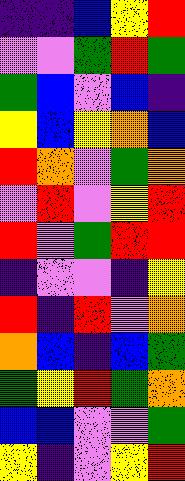[["indigo", "indigo", "blue", "yellow", "red"], ["violet", "violet", "green", "red", "green"], ["green", "blue", "violet", "blue", "indigo"], ["yellow", "blue", "yellow", "orange", "blue"], ["red", "orange", "violet", "green", "orange"], ["violet", "red", "violet", "yellow", "red"], ["red", "violet", "green", "red", "red"], ["indigo", "violet", "violet", "indigo", "yellow"], ["red", "indigo", "red", "violet", "orange"], ["orange", "blue", "indigo", "blue", "green"], ["green", "yellow", "red", "green", "orange"], ["blue", "blue", "violet", "violet", "green"], ["yellow", "indigo", "violet", "yellow", "red"]]